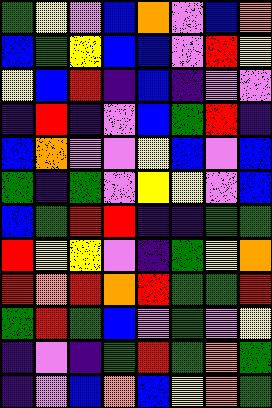[["green", "yellow", "violet", "blue", "orange", "violet", "blue", "orange"], ["blue", "green", "yellow", "blue", "blue", "violet", "red", "yellow"], ["yellow", "blue", "red", "indigo", "blue", "indigo", "violet", "violet"], ["indigo", "red", "indigo", "violet", "blue", "green", "red", "indigo"], ["blue", "orange", "violet", "violet", "yellow", "blue", "violet", "blue"], ["green", "indigo", "green", "violet", "yellow", "yellow", "violet", "blue"], ["blue", "green", "red", "red", "indigo", "indigo", "green", "green"], ["red", "yellow", "yellow", "violet", "indigo", "green", "yellow", "orange"], ["red", "orange", "red", "orange", "red", "green", "green", "red"], ["green", "red", "green", "blue", "violet", "green", "violet", "yellow"], ["indigo", "violet", "indigo", "green", "red", "green", "orange", "green"], ["indigo", "violet", "blue", "orange", "blue", "yellow", "orange", "green"]]